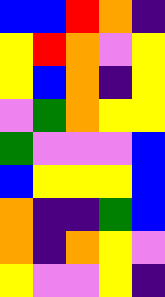[["blue", "blue", "red", "orange", "indigo"], ["yellow", "red", "orange", "violet", "yellow"], ["yellow", "blue", "orange", "indigo", "yellow"], ["violet", "green", "orange", "yellow", "yellow"], ["green", "violet", "violet", "violet", "blue"], ["blue", "yellow", "yellow", "yellow", "blue"], ["orange", "indigo", "indigo", "green", "blue"], ["orange", "indigo", "orange", "yellow", "violet"], ["yellow", "violet", "violet", "yellow", "indigo"]]